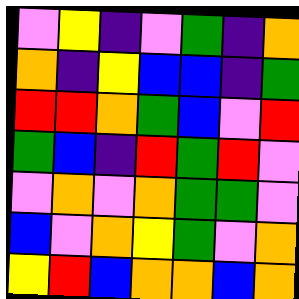[["violet", "yellow", "indigo", "violet", "green", "indigo", "orange"], ["orange", "indigo", "yellow", "blue", "blue", "indigo", "green"], ["red", "red", "orange", "green", "blue", "violet", "red"], ["green", "blue", "indigo", "red", "green", "red", "violet"], ["violet", "orange", "violet", "orange", "green", "green", "violet"], ["blue", "violet", "orange", "yellow", "green", "violet", "orange"], ["yellow", "red", "blue", "orange", "orange", "blue", "orange"]]